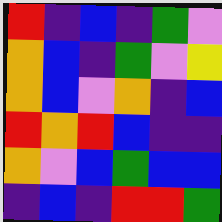[["red", "indigo", "blue", "indigo", "green", "violet"], ["orange", "blue", "indigo", "green", "violet", "yellow"], ["orange", "blue", "violet", "orange", "indigo", "blue"], ["red", "orange", "red", "blue", "indigo", "indigo"], ["orange", "violet", "blue", "green", "blue", "blue"], ["indigo", "blue", "indigo", "red", "red", "green"]]